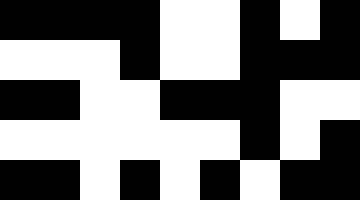[["black", "black", "black", "black", "white", "white", "black", "white", "black"], ["white", "white", "white", "black", "white", "white", "black", "black", "black"], ["black", "black", "white", "white", "black", "black", "black", "white", "white"], ["white", "white", "white", "white", "white", "white", "black", "white", "black"], ["black", "black", "white", "black", "white", "black", "white", "black", "black"]]